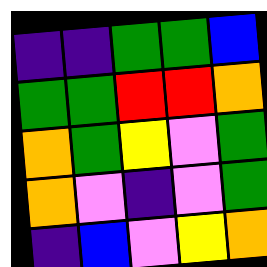[["indigo", "indigo", "green", "green", "blue"], ["green", "green", "red", "red", "orange"], ["orange", "green", "yellow", "violet", "green"], ["orange", "violet", "indigo", "violet", "green"], ["indigo", "blue", "violet", "yellow", "orange"]]